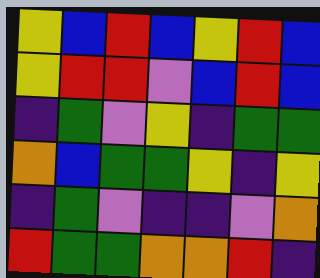[["yellow", "blue", "red", "blue", "yellow", "red", "blue"], ["yellow", "red", "red", "violet", "blue", "red", "blue"], ["indigo", "green", "violet", "yellow", "indigo", "green", "green"], ["orange", "blue", "green", "green", "yellow", "indigo", "yellow"], ["indigo", "green", "violet", "indigo", "indigo", "violet", "orange"], ["red", "green", "green", "orange", "orange", "red", "indigo"]]